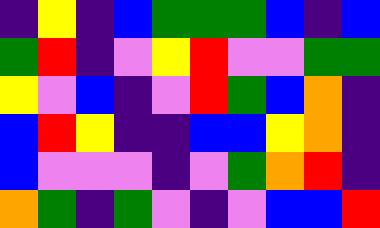[["indigo", "yellow", "indigo", "blue", "green", "green", "green", "blue", "indigo", "blue"], ["green", "red", "indigo", "violet", "yellow", "red", "violet", "violet", "green", "green"], ["yellow", "violet", "blue", "indigo", "violet", "red", "green", "blue", "orange", "indigo"], ["blue", "red", "yellow", "indigo", "indigo", "blue", "blue", "yellow", "orange", "indigo"], ["blue", "violet", "violet", "violet", "indigo", "violet", "green", "orange", "red", "indigo"], ["orange", "green", "indigo", "green", "violet", "indigo", "violet", "blue", "blue", "red"]]